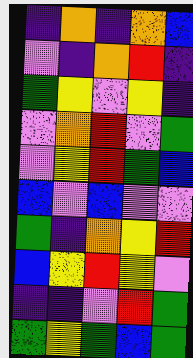[["indigo", "orange", "indigo", "orange", "blue"], ["violet", "indigo", "orange", "red", "indigo"], ["green", "yellow", "violet", "yellow", "indigo"], ["violet", "orange", "red", "violet", "green"], ["violet", "yellow", "red", "green", "blue"], ["blue", "violet", "blue", "violet", "violet"], ["green", "indigo", "orange", "yellow", "red"], ["blue", "yellow", "red", "yellow", "violet"], ["indigo", "indigo", "violet", "red", "green"], ["green", "yellow", "green", "blue", "green"]]